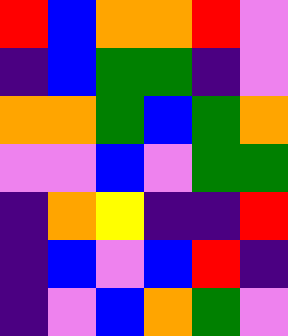[["red", "blue", "orange", "orange", "red", "violet"], ["indigo", "blue", "green", "green", "indigo", "violet"], ["orange", "orange", "green", "blue", "green", "orange"], ["violet", "violet", "blue", "violet", "green", "green"], ["indigo", "orange", "yellow", "indigo", "indigo", "red"], ["indigo", "blue", "violet", "blue", "red", "indigo"], ["indigo", "violet", "blue", "orange", "green", "violet"]]